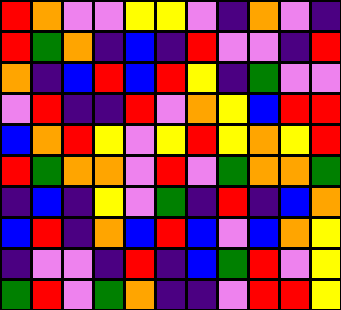[["red", "orange", "violet", "violet", "yellow", "yellow", "violet", "indigo", "orange", "violet", "indigo"], ["red", "green", "orange", "indigo", "blue", "indigo", "red", "violet", "violet", "indigo", "red"], ["orange", "indigo", "blue", "red", "blue", "red", "yellow", "indigo", "green", "violet", "violet"], ["violet", "red", "indigo", "indigo", "red", "violet", "orange", "yellow", "blue", "red", "red"], ["blue", "orange", "red", "yellow", "violet", "yellow", "red", "yellow", "orange", "yellow", "red"], ["red", "green", "orange", "orange", "violet", "red", "violet", "green", "orange", "orange", "green"], ["indigo", "blue", "indigo", "yellow", "violet", "green", "indigo", "red", "indigo", "blue", "orange"], ["blue", "red", "indigo", "orange", "blue", "red", "blue", "violet", "blue", "orange", "yellow"], ["indigo", "violet", "violet", "indigo", "red", "indigo", "blue", "green", "red", "violet", "yellow"], ["green", "red", "violet", "green", "orange", "indigo", "indigo", "violet", "red", "red", "yellow"]]